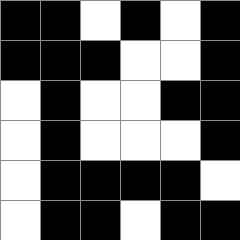[["black", "black", "white", "black", "white", "black"], ["black", "black", "black", "white", "white", "black"], ["white", "black", "white", "white", "black", "black"], ["white", "black", "white", "white", "white", "black"], ["white", "black", "black", "black", "black", "white"], ["white", "black", "black", "white", "black", "black"]]